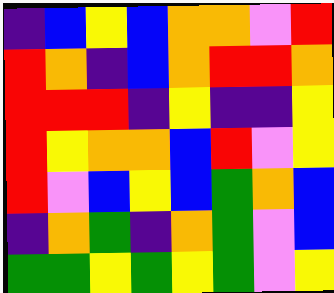[["indigo", "blue", "yellow", "blue", "orange", "orange", "violet", "red"], ["red", "orange", "indigo", "blue", "orange", "red", "red", "orange"], ["red", "red", "red", "indigo", "yellow", "indigo", "indigo", "yellow"], ["red", "yellow", "orange", "orange", "blue", "red", "violet", "yellow"], ["red", "violet", "blue", "yellow", "blue", "green", "orange", "blue"], ["indigo", "orange", "green", "indigo", "orange", "green", "violet", "blue"], ["green", "green", "yellow", "green", "yellow", "green", "violet", "yellow"]]